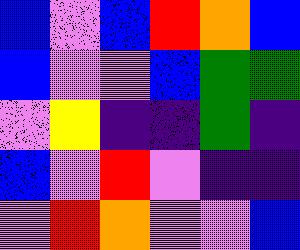[["blue", "violet", "blue", "red", "orange", "blue"], ["blue", "violet", "violet", "blue", "green", "green"], ["violet", "yellow", "indigo", "indigo", "green", "indigo"], ["blue", "violet", "red", "violet", "indigo", "indigo"], ["violet", "red", "orange", "violet", "violet", "blue"]]